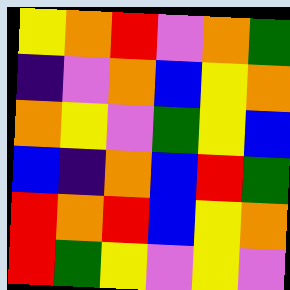[["yellow", "orange", "red", "violet", "orange", "green"], ["indigo", "violet", "orange", "blue", "yellow", "orange"], ["orange", "yellow", "violet", "green", "yellow", "blue"], ["blue", "indigo", "orange", "blue", "red", "green"], ["red", "orange", "red", "blue", "yellow", "orange"], ["red", "green", "yellow", "violet", "yellow", "violet"]]